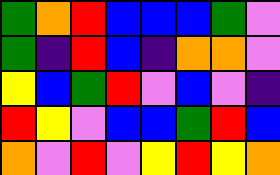[["green", "orange", "red", "blue", "blue", "blue", "green", "violet"], ["green", "indigo", "red", "blue", "indigo", "orange", "orange", "violet"], ["yellow", "blue", "green", "red", "violet", "blue", "violet", "indigo"], ["red", "yellow", "violet", "blue", "blue", "green", "red", "blue"], ["orange", "violet", "red", "violet", "yellow", "red", "yellow", "orange"]]